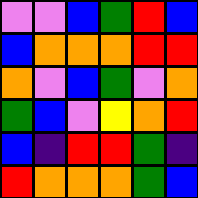[["violet", "violet", "blue", "green", "red", "blue"], ["blue", "orange", "orange", "orange", "red", "red"], ["orange", "violet", "blue", "green", "violet", "orange"], ["green", "blue", "violet", "yellow", "orange", "red"], ["blue", "indigo", "red", "red", "green", "indigo"], ["red", "orange", "orange", "orange", "green", "blue"]]